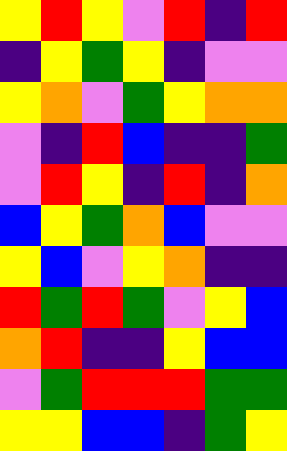[["yellow", "red", "yellow", "violet", "red", "indigo", "red"], ["indigo", "yellow", "green", "yellow", "indigo", "violet", "violet"], ["yellow", "orange", "violet", "green", "yellow", "orange", "orange"], ["violet", "indigo", "red", "blue", "indigo", "indigo", "green"], ["violet", "red", "yellow", "indigo", "red", "indigo", "orange"], ["blue", "yellow", "green", "orange", "blue", "violet", "violet"], ["yellow", "blue", "violet", "yellow", "orange", "indigo", "indigo"], ["red", "green", "red", "green", "violet", "yellow", "blue"], ["orange", "red", "indigo", "indigo", "yellow", "blue", "blue"], ["violet", "green", "red", "red", "red", "green", "green"], ["yellow", "yellow", "blue", "blue", "indigo", "green", "yellow"]]